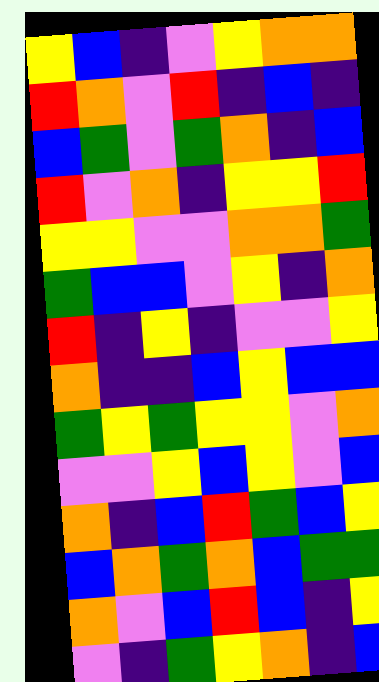[["yellow", "blue", "indigo", "violet", "yellow", "orange", "orange"], ["red", "orange", "violet", "red", "indigo", "blue", "indigo"], ["blue", "green", "violet", "green", "orange", "indigo", "blue"], ["red", "violet", "orange", "indigo", "yellow", "yellow", "red"], ["yellow", "yellow", "violet", "violet", "orange", "orange", "green"], ["green", "blue", "blue", "violet", "yellow", "indigo", "orange"], ["red", "indigo", "yellow", "indigo", "violet", "violet", "yellow"], ["orange", "indigo", "indigo", "blue", "yellow", "blue", "blue"], ["green", "yellow", "green", "yellow", "yellow", "violet", "orange"], ["violet", "violet", "yellow", "blue", "yellow", "violet", "blue"], ["orange", "indigo", "blue", "red", "green", "blue", "yellow"], ["blue", "orange", "green", "orange", "blue", "green", "green"], ["orange", "violet", "blue", "red", "blue", "indigo", "yellow"], ["violet", "indigo", "green", "yellow", "orange", "indigo", "blue"]]